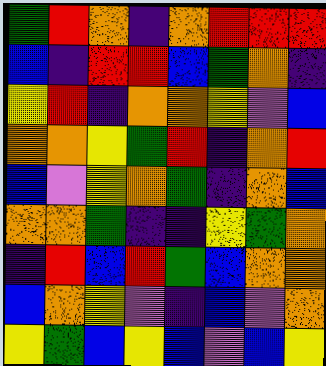[["green", "red", "orange", "indigo", "orange", "red", "red", "red"], ["blue", "indigo", "red", "red", "blue", "green", "orange", "indigo"], ["yellow", "red", "indigo", "orange", "orange", "yellow", "violet", "blue"], ["orange", "orange", "yellow", "green", "red", "indigo", "orange", "red"], ["blue", "violet", "yellow", "orange", "green", "indigo", "orange", "blue"], ["orange", "orange", "green", "indigo", "indigo", "yellow", "green", "orange"], ["indigo", "red", "blue", "red", "green", "blue", "orange", "orange"], ["blue", "orange", "yellow", "violet", "indigo", "blue", "violet", "orange"], ["yellow", "green", "blue", "yellow", "blue", "violet", "blue", "yellow"]]